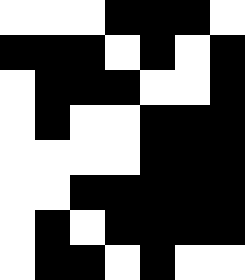[["white", "white", "white", "black", "black", "black", "white"], ["black", "black", "black", "white", "black", "white", "black"], ["white", "black", "black", "black", "white", "white", "black"], ["white", "black", "white", "white", "black", "black", "black"], ["white", "white", "white", "white", "black", "black", "black"], ["white", "white", "black", "black", "black", "black", "black"], ["white", "black", "white", "black", "black", "black", "black"], ["white", "black", "black", "white", "black", "white", "white"]]